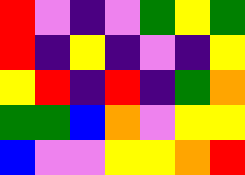[["red", "violet", "indigo", "violet", "green", "yellow", "green"], ["red", "indigo", "yellow", "indigo", "violet", "indigo", "yellow"], ["yellow", "red", "indigo", "red", "indigo", "green", "orange"], ["green", "green", "blue", "orange", "violet", "yellow", "yellow"], ["blue", "violet", "violet", "yellow", "yellow", "orange", "red"]]